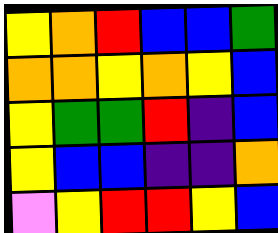[["yellow", "orange", "red", "blue", "blue", "green"], ["orange", "orange", "yellow", "orange", "yellow", "blue"], ["yellow", "green", "green", "red", "indigo", "blue"], ["yellow", "blue", "blue", "indigo", "indigo", "orange"], ["violet", "yellow", "red", "red", "yellow", "blue"]]